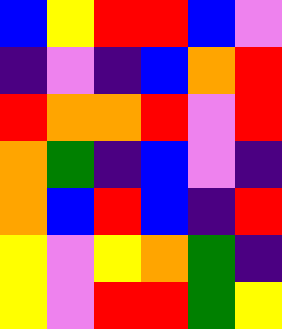[["blue", "yellow", "red", "red", "blue", "violet"], ["indigo", "violet", "indigo", "blue", "orange", "red"], ["red", "orange", "orange", "red", "violet", "red"], ["orange", "green", "indigo", "blue", "violet", "indigo"], ["orange", "blue", "red", "blue", "indigo", "red"], ["yellow", "violet", "yellow", "orange", "green", "indigo"], ["yellow", "violet", "red", "red", "green", "yellow"]]